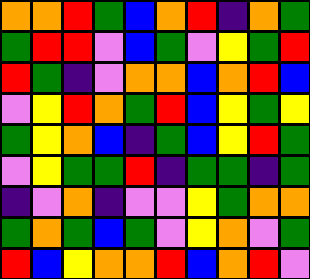[["orange", "orange", "red", "green", "blue", "orange", "red", "indigo", "orange", "green"], ["green", "red", "red", "violet", "blue", "green", "violet", "yellow", "green", "red"], ["red", "green", "indigo", "violet", "orange", "orange", "blue", "orange", "red", "blue"], ["violet", "yellow", "red", "orange", "green", "red", "blue", "yellow", "green", "yellow"], ["green", "yellow", "orange", "blue", "indigo", "green", "blue", "yellow", "red", "green"], ["violet", "yellow", "green", "green", "red", "indigo", "green", "green", "indigo", "green"], ["indigo", "violet", "orange", "indigo", "violet", "violet", "yellow", "green", "orange", "orange"], ["green", "orange", "green", "blue", "green", "violet", "yellow", "orange", "violet", "green"], ["red", "blue", "yellow", "orange", "orange", "red", "blue", "orange", "red", "violet"]]